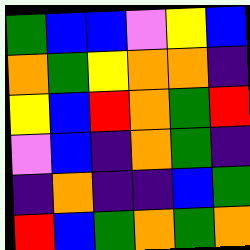[["green", "blue", "blue", "violet", "yellow", "blue"], ["orange", "green", "yellow", "orange", "orange", "indigo"], ["yellow", "blue", "red", "orange", "green", "red"], ["violet", "blue", "indigo", "orange", "green", "indigo"], ["indigo", "orange", "indigo", "indigo", "blue", "green"], ["red", "blue", "green", "orange", "green", "orange"]]